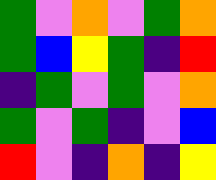[["green", "violet", "orange", "violet", "green", "orange"], ["green", "blue", "yellow", "green", "indigo", "red"], ["indigo", "green", "violet", "green", "violet", "orange"], ["green", "violet", "green", "indigo", "violet", "blue"], ["red", "violet", "indigo", "orange", "indigo", "yellow"]]